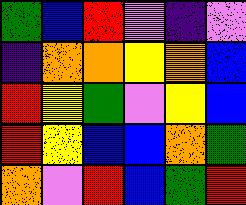[["green", "blue", "red", "violet", "indigo", "violet"], ["indigo", "orange", "orange", "yellow", "orange", "blue"], ["red", "yellow", "green", "violet", "yellow", "blue"], ["red", "yellow", "blue", "blue", "orange", "green"], ["orange", "violet", "red", "blue", "green", "red"]]